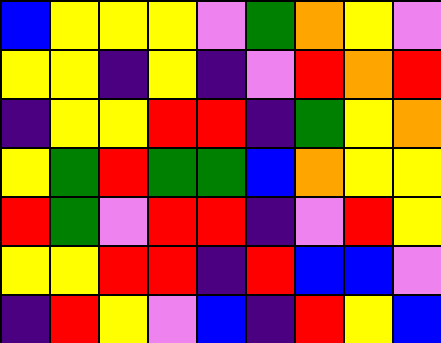[["blue", "yellow", "yellow", "yellow", "violet", "green", "orange", "yellow", "violet"], ["yellow", "yellow", "indigo", "yellow", "indigo", "violet", "red", "orange", "red"], ["indigo", "yellow", "yellow", "red", "red", "indigo", "green", "yellow", "orange"], ["yellow", "green", "red", "green", "green", "blue", "orange", "yellow", "yellow"], ["red", "green", "violet", "red", "red", "indigo", "violet", "red", "yellow"], ["yellow", "yellow", "red", "red", "indigo", "red", "blue", "blue", "violet"], ["indigo", "red", "yellow", "violet", "blue", "indigo", "red", "yellow", "blue"]]